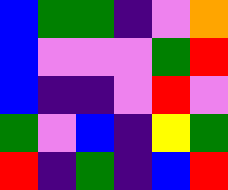[["blue", "green", "green", "indigo", "violet", "orange"], ["blue", "violet", "violet", "violet", "green", "red"], ["blue", "indigo", "indigo", "violet", "red", "violet"], ["green", "violet", "blue", "indigo", "yellow", "green"], ["red", "indigo", "green", "indigo", "blue", "red"]]